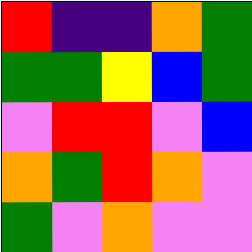[["red", "indigo", "indigo", "orange", "green"], ["green", "green", "yellow", "blue", "green"], ["violet", "red", "red", "violet", "blue"], ["orange", "green", "red", "orange", "violet"], ["green", "violet", "orange", "violet", "violet"]]